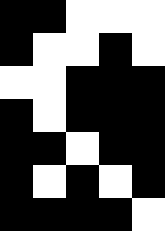[["black", "black", "white", "white", "white"], ["black", "white", "white", "black", "white"], ["white", "white", "black", "black", "black"], ["black", "white", "black", "black", "black"], ["black", "black", "white", "black", "black"], ["black", "white", "black", "white", "black"], ["black", "black", "black", "black", "white"]]